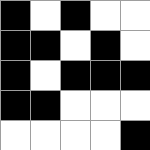[["black", "white", "black", "white", "white"], ["black", "black", "white", "black", "white"], ["black", "white", "black", "black", "black"], ["black", "black", "white", "white", "white"], ["white", "white", "white", "white", "black"]]